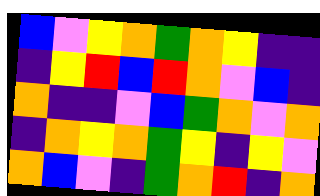[["blue", "violet", "yellow", "orange", "green", "orange", "yellow", "indigo", "indigo"], ["indigo", "yellow", "red", "blue", "red", "orange", "violet", "blue", "indigo"], ["orange", "indigo", "indigo", "violet", "blue", "green", "orange", "violet", "orange"], ["indigo", "orange", "yellow", "orange", "green", "yellow", "indigo", "yellow", "violet"], ["orange", "blue", "violet", "indigo", "green", "orange", "red", "indigo", "orange"]]